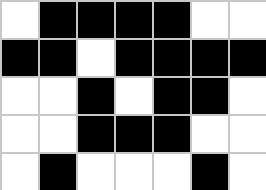[["white", "black", "black", "black", "black", "white", "white"], ["black", "black", "white", "black", "black", "black", "black"], ["white", "white", "black", "white", "black", "black", "white"], ["white", "white", "black", "black", "black", "white", "white"], ["white", "black", "white", "white", "white", "black", "white"]]